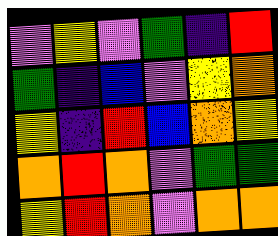[["violet", "yellow", "violet", "green", "indigo", "red"], ["green", "indigo", "blue", "violet", "yellow", "orange"], ["yellow", "indigo", "red", "blue", "orange", "yellow"], ["orange", "red", "orange", "violet", "green", "green"], ["yellow", "red", "orange", "violet", "orange", "orange"]]